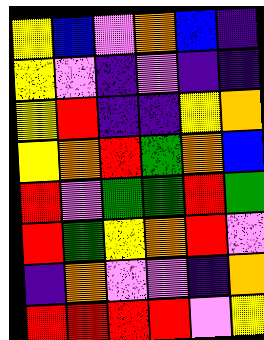[["yellow", "blue", "violet", "orange", "blue", "indigo"], ["yellow", "violet", "indigo", "violet", "indigo", "indigo"], ["yellow", "red", "indigo", "indigo", "yellow", "orange"], ["yellow", "orange", "red", "green", "orange", "blue"], ["red", "violet", "green", "green", "red", "green"], ["red", "green", "yellow", "orange", "red", "violet"], ["indigo", "orange", "violet", "violet", "indigo", "orange"], ["red", "red", "red", "red", "violet", "yellow"]]